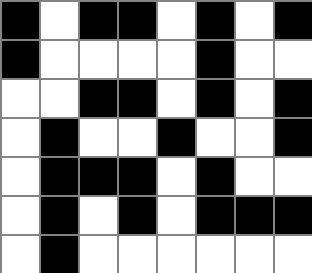[["black", "white", "black", "black", "white", "black", "white", "black"], ["black", "white", "white", "white", "white", "black", "white", "white"], ["white", "white", "black", "black", "white", "black", "white", "black"], ["white", "black", "white", "white", "black", "white", "white", "black"], ["white", "black", "black", "black", "white", "black", "white", "white"], ["white", "black", "white", "black", "white", "black", "black", "black"], ["white", "black", "white", "white", "white", "white", "white", "white"]]